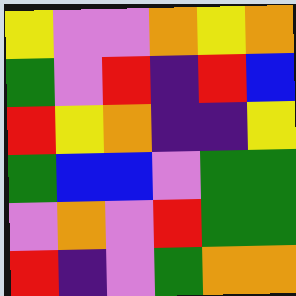[["yellow", "violet", "violet", "orange", "yellow", "orange"], ["green", "violet", "red", "indigo", "red", "blue"], ["red", "yellow", "orange", "indigo", "indigo", "yellow"], ["green", "blue", "blue", "violet", "green", "green"], ["violet", "orange", "violet", "red", "green", "green"], ["red", "indigo", "violet", "green", "orange", "orange"]]